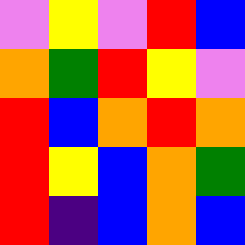[["violet", "yellow", "violet", "red", "blue"], ["orange", "green", "red", "yellow", "violet"], ["red", "blue", "orange", "red", "orange"], ["red", "yellow", "blue", "orange", "green"], ["red", "indigo", "blue", "orange", "blue"]]